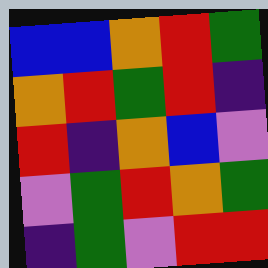[["blue", "blue", "orange", "red", "green"], ["orange", "red", "green", "red", "indigo"], ["red", "indigo", "orange", "blue", "violet"], ["violet", "green", "red", "orange", "green"], ["indigo", "green", "violet", "red", "red"]]